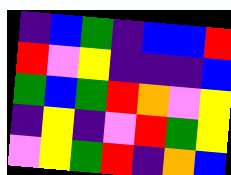[["indigo", "blue", "green", "indigo", "blue", "blue", "red"], ["red", "violet", "yellow", "indigo", "indigo", "indigo", "blue"], ["green", "blue", "green", "red", "orange", "violet", "yellow"], ["indigo", "yellow", "indigo", "violet", "red", "green", "yellow"], ["violet", "yellow", "green", "red", "indigo", "orange", "blue"]]